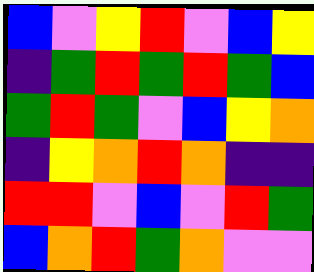[["blue", "violet", "yellow", "red", "violet", "blue", "yellow"], ["indigo", "green", "red", "green", "red", "green", "blue"], ["green", "red", "green", "violet", "blue", "yellow", "orange"], ["indigo", "yellow", "orange", "red", "orange", "indigo", "indigo"], ["red", "red", "violet", "blue", "violet", "red", "green"], ["blue", "orange", "red", "green", "orange", "violet", "violet"]]